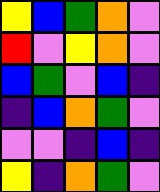[["yellow", "blue", "green", "orange", "violet"], ["red", "violet", "yellow", "orange", "violet"], ["blue", "green", "violet", "blue", "indigo"], ["indigo", "blue", "orange", "green", "violet"], ["violet", "violet", "indigo", "blue", "indigo"], ["yellow", "indigo", "orange", "green", "violet"]]